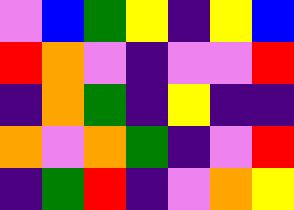[["violet", "blue", "green", "yellow", "indigo", "yellow", "blue"], ["red", "orange", "violet", "indigo", "violet", "violet", "red"], ["indigo", "orange", "green", "indigo", "yellow", "indigo", "indigo"], ["orange", "violet", "orange", "green", "indigo", "violet", "red"], ["indigo", "green", "red", "indigo", "violet", "orange", "yellow"]]